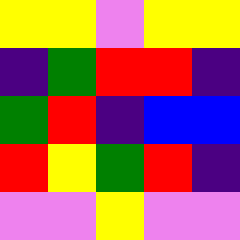[["yellow", "yellow", "violet", "yellow", "yellow"], ["indigo", "green", "red", "red", "indigo"], ["green", "red", "indigo", "blue", "blue"], ["red", "yellow", "green", "red", "indigo"], ["violet", "violet", "yellow", "violet", "violet"]]